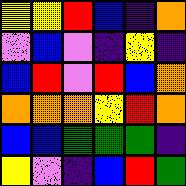[["yellow", "yellow", "red", "blue", "indigo", "orange"], ["violet", "blue", "violet", "indigo", "yellow", "indigo"], ["blue", "red", "violet", "red", "blue", "orange"], ["orange", "orange", "orange", "yellow", "red", "orange"], ["blue", "blue", "green", "green", "green", "indigo"], ["yellow", "violet", "indigo", "blue", "red", "green"]]